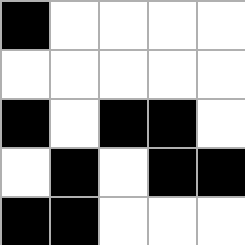[["black", "white", "white", "white", "white"], ["white", "white", "white", "white", "white"], ["black", "white", "black", "black", "white"], ["white", "black", "white", "black", "black"], ["black", "black", "white", "white", "white"]]